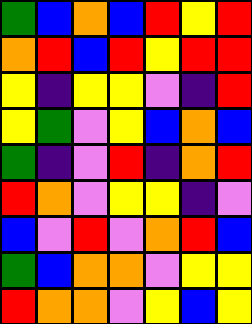[["green", "blue", "orange", "blue", "red", "yellow", "red"], ["orange", "red", "blue", "red", "yellow", "red", "red"], ["yellow", "indigo", "yellow", "yellow", "violet", "indigo", "red"], ["yellow", "green", "violet", "yellow", "blue", "orange", "blue"], ["green", "indigo", "violet", "red", "indigo", "orange", "red"], ["red", "orange", "violet", "yellow", "yellow", "indigo", "violet"], ["blue", "violet", "red", "violet", "orange", "red", "blue"], ["green", "blue", "orange", "orange", "violet", "yellow", "yellow"], ["red", "orange", "orange", "violet", "yellow", "blue", "yellow"]]